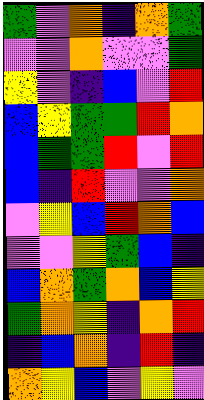[["green", "violet", "orange", "indigo", "orange", "green"], ["violet", "violet", "orange", "violet", "violet", "green"], ["yellow", "violet", "indigo", "blue", "violet", "red"], ["blue", "yellow", "green", "green", "red", "orange"], ["blue", "green", "green", "red", "violet", "red"], ["blue", "indigo", "red", "violet", "violet", "orange"], ["violet", "yellow", "blue", "red", "orange", "blue"], ["violet", "violet", "yellow", "green", "blue", "indigo"], ["blue", "orange", "green", "orange", "blue", "yellow"], ["green", "orange", "yellow", "indigo", "orange", "red"], ["indigo", "blue", "orange", "indigo", "red", "indigo"], ["orange", "yellow", "blue", "violet", "yellow", "violet"]]